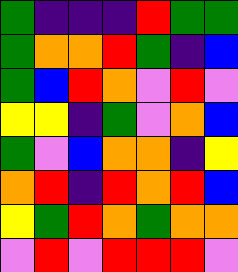[["green", "indigo", "indigo", "indigo", "red", "green", "green"], ["green", "orange", "orange", "red", "green", "indigo", "blue"], ["green", "blue", "red", "orange", "violet", "red", "violet"], ["yellow", "yellow", "indigo", "green", "violet", "orange", "blue"], ["green", "violet", "blue", "orange", "orange", "indigo", "yellow"], ["orange", "red", "indigo", "red", "orange", "red", "blue"], ["yellow", "green", "red", "orange", "green", "orange", "orange"], ["violet", "red", "violet", "red", "red", "red", "violet"]]